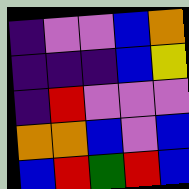[["indigo", "violet", "violet", "blue", "orange"], ["indigo", "indigo", "indigo", "blue", "yellow"], ["indigo", "red", "violet", "violet", "violet"], ["orange", "orange", "blue", "violet", "blue"], ["blue", "red", "green", "red", "blue"]]